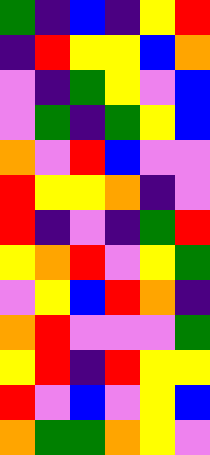[["green", "indigo", "blue", "indigo", "yellow", "red"], ["indigo", "red", "yellow", "yellow", "blue", "orange"], ["violet", "indigo", "green", "yellow", "violet", "blue"], ["violet", "green", "indigo", "green", "yellow", "blue"], ["orange", "violet", "red", "blue", "violet", "violet"], ["red", "yellow", "yellow", "orange", "indigo", "violet"], ["red", "indigo", "violet", "indigo", "green", "red"], ["yellow", "orange", "red", "violet", "yellow", "green"], ["violet", "yellow", "blue", "red", "orange", "indigo"], ["orange", "red", "violet", "violet", "violet", "green"], ["yellow", "red", "indigo", "red", "yellow", "yellow"], ["red", "violet", "blue", "violet", "yellow", "blue"], ["orange", "green", "green", "orange", "yellow", "violet"]]